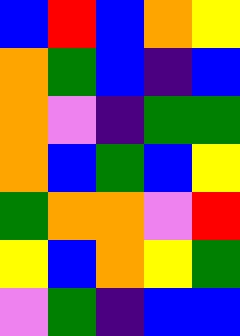[["blue", "red", "blue", "orange", "yellow"], ["orange", "green", "blue", "indigo", "blue"], ["orange", "violet", "indigo", "green", "green"], ["orange", "blue", "green", "blue", "yellow"], ["green", "orange", "orange", "violet", "red"], ["yellow", "blue", "orange", "yellow", "green"], ["violet", "green", "indigo", "blue", "blue"]]